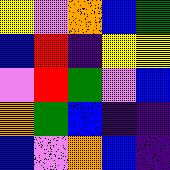[["yellow", "violet", "orange", "blue", "green"], ["blue", "red", "indigo", "yellow", "yellow"], ["violet", "red", "green", "violet", "blue"], ["orange", "green", "blue", "indigo", "indigo"], ["blue", "violet", "orange", "blue", "indigo"]]